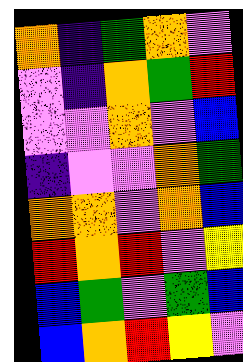[["orange", "indigo", "green", "orange", "violet"], ["violet", "indigo", "orange", "green", "red"], ["violet", "violet", "orange", "violet", "blue"], ["indigo", "violet", "violet", "orange", "green"], ["orange", "orange", "violet", "orange", "blue"], ["red", "orange", "red", "violet", "yellow"], ["blue", "green", "violet", "green", "blue"], ["blue", "orange", "red", "yellow", "violet"]]